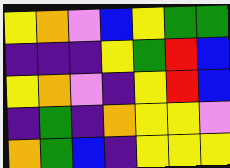[["yellow", "orange", "violet", "blue", "yellow", "green", "green"], ["indigo", "indigo", "indigo", "yellow", "green", "red", "blue"], ["yellow", "orange", "violet", "indigo", "yellow", "red", "blue"], ["indigo", "green", "indigo", "orange", "yellow", "yellow", "violet"], ["orange", "green", "blue", "indigo", "yellow", "yellow", "yellow"]]